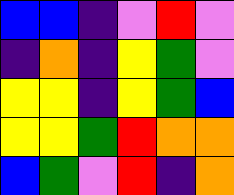[["blue", "blue", "indigo", "violet", "red", "violet"], ["indigo", "orange", "indigo", "yellow", "green", "violet"], ["yellow", "yellow", "indigo", "yellow", "green", "blue"], ["yellow", "yellow", "green", "red", "orange", "orange"], ["blue", "green", "violet", "red", "indigo", "orange"]]